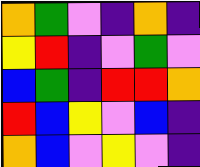[["orange", "green", "violet", "indigo", "orange", "indigo"], ["yellow", "red", "indigo", "violet", "green", "violet"], ["blue", "green", "indigo", "red", "red", "orange"], ["red", "blue", "yellow", "violet", "blue", "indigo"], ["orange", "blue", "violet", "yellow", "violet", "indigo"]]